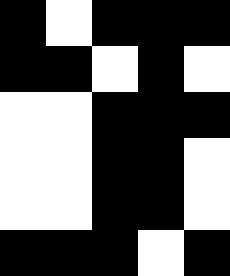[["black", "white", "black", "black", "black"], ["black", "black", "white", "black", "white"], ["white", "white", "black", "black", "black"], ["white", "white", "black", "black", "white"], ["white", "white", "black", "black", "white"], ["black", "black", "black", "white", "black"]]